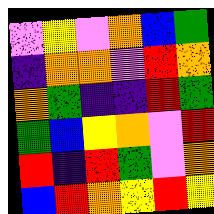[["violet", "yellow", "violet", "orange", "blue", "green"], ["indigo", "orange", "orange", "violet", "red", "orange"], ["orange", "green", "indigo", "indigo", "red", "green"], ["green", "blue", "yellow", "orange", "violet", "red"], ["red", "indigo", "red", "green", "violet", "orange"], ["blue", "red", "orange", "yellow", "red", "yellow"]]